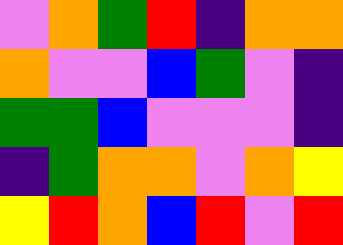[["violet", "orange", "green", "red", "indigo", "orange", "orange"], ["orange", "violet", "violet", "blue", "green", "violet", "indigo"], ["green", "green", "blue", "violet", "violet", "violet", "indigo"], ["indigo", "green", "orange", "orange", "violet", "orange", "yellow"], ["yellow", "red", "orange", "blue", "red", "violet", "red"]]